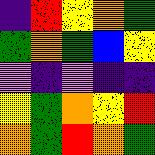[["indigo", "red", "yellow", "orange", "green"], ["green", "orange", "green", "blue", "yellow"], ["violet", "indigo", "violet", "indigo", "indigo"], ["yellow", "green", "orange", "yellow", "red"], ["orange", "green", "red", "orange", "green"]]